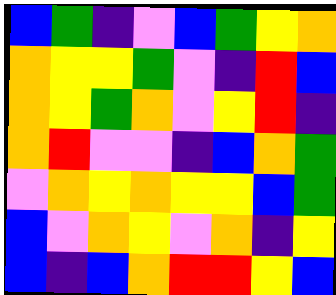[["blue", "green", "indigo", "violet", "blue", "green", "yellow", "orange"], ["orange", "yellow", "yellow", "green", "violet", "indigo", "red", "blue"], ["orange", "yellow", "green", "orange", "violet", "yellow", "red", "indigo"], ["orange", "red", "violet", "violet", "indigo", "blue", "orange", "green"], ["violet", "orange", "yellow", "orange", "yellow", "yellow", "blue", "green"], ["blue", "violet", "orange", "yellow", "violet", "orange", "indigo", "yellow"], ["blue", "indigo", "blue", "orange", "red", "red", "yellow", "blue"]]